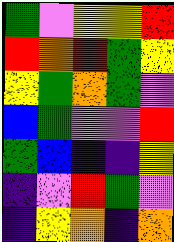[["green", "violet", "yellow", "yellow", "red"], ["red", "orange", "red", "green", "yellow"], ["yellow", "green", "orange", "green", "violet"], ["blue", "green", "violet", "violet", "red"], ["green", "blue", "indigo", "indigo", "yellow"], ["indigo", "violet", "red", "green", "violet"], ["indigo", "yellow", "orange", "indigo", "orange"]]